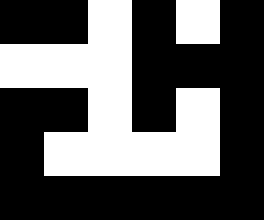[["black", "black", "white", "black", "white", "black"], ["white", "white", "white", "black", "black", "black"], ["black", "black", "white", "black", "white", "black"], ["black", "white", "white", "white", "white", "black"], ["black", "black", "black", "black", "black", "black"]]